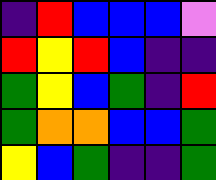[["indigo", "red", "blue", "blue", "blue", "violet"], ["red", "yellow", "red", "blue", "indigo", "indigo"], ["green", "yellow", "blue", "green", "indigo", "red"], ["green", "orange", "orange", "blue", "blue", "green"], ["yellow", "blue", "green", "indigo", "indigo", "green"]]